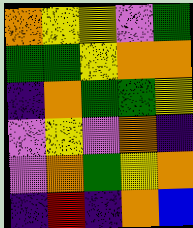[["orange", "yellow", "yellow", "violet", "green"], ["green", "green", "yellow", "orange", "orange"], ["indigo", "orange", "green", "green", "yellow"], ["violet", "yellow", "violet", "orange", "indigo"], ["violet", "orange", "green", "yellow", "orange"], ["indigo", "red", "indigo", "orange", "blue"]]